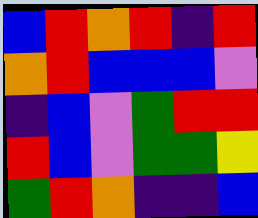[["blue", "red", "orange", "red", "indigo", "red"], ["orange", "red", "blue", "blue", "blue", "violet"], ["indigo", "blue", "violet", "green", "red", "red"], ["red", "blue", "violet", "green", "green", "yellow"], ["green", "red", "orange", "indigo", "indigo", "blue"]]